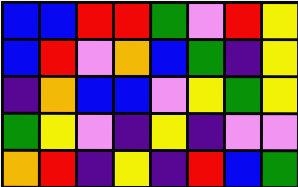[["blue", "blue", "red", "red", "green", "violet", "red", "yellow"], ["blue", "red", "violet", "orange", "blue", "green", "indigo", "yellow"], ["indigo", "orange", "blue", "blue", "violet", "yellow", "green", "yellow"], ["green", "yellow", "violet", "indigo", "yellow", "indigo", "violet", "violet"], ["orange", "red", "indigo", "yellow", "indigo", "red", "blue", "green"]]